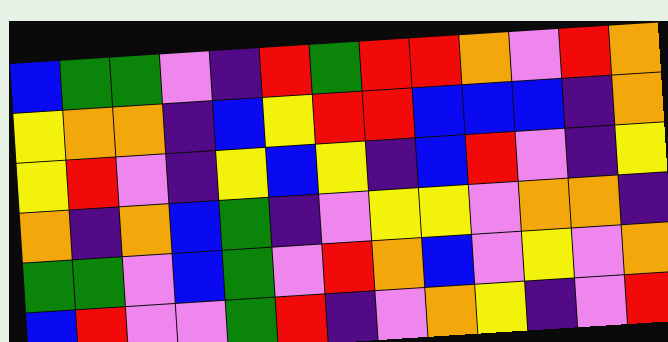[["blue", "green", "green", "violet", "indigo", "red", "green", "red", "red", "orange", "violet", "red", "orange"], ["yellow", "orange", "orange", "indigo", "blue", "yellow", "red", "red", "blue", "blue", "blue", "indigo", "orange"], ["yellow", "red", "violet", "indigo", "yellow", "blue", "yellow", "indigo", "blue", "red", "violet", "indigo", "yellow"], ["orange", "indigo", "orange", "blue", "green", "indigo", "violet", "yellow", "yellow", "violet", "orange", "orange", "indigo"], ["green", "green", "violet", "blue", "green", "violet", "red", "orange", "blue", "violet", "yellow", "violet", "orange"], ["blue", "red", "violet", "violet", "green", "red", "indigo", "violet", "orange", "yellow", "indigo", "violet", "red"]]